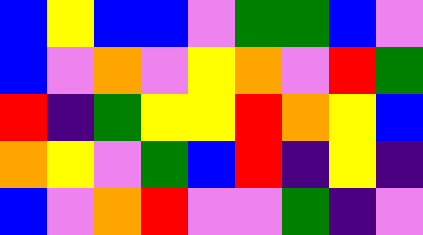[["blue", "yellow", "blue", "blue", "violet", "green", "green", "blue", "violet"], ["blue", "violet", "orange", "violet", "yellow", "orange", "violet", "red", "green"], ["red", "indigo", "green", "yellow", "yellow", "red", "orange", "yellow", "blue"], ["orange", "yellow", "violet", "green", "blue", "red", "indigo", "yellow", "indigo"], ["blue", "violet", "orange", "red", "violet", "violet", "green", "indigo", "violet"]]